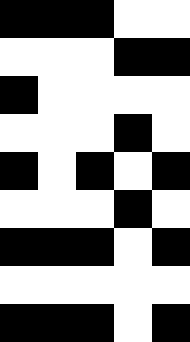[["black", "black", "black", "white", "white"], ["white", "white", "white", "black", "black"], ["black", "white", "white", "white", "white"], ["white", "white", "white", "black", "white"], ["black", "white", "black", "white", "black"], ["white", "white", "white", "black", "white"], ["black", "black", "black", "white", "black"], ["white", "white", "white", "white", "white"], ["black", "black", "black", "white", "black"]]